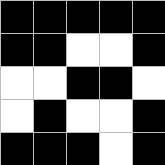[["black", "black", "black", "black", "black"], ["black", "black", "white", "white", "black"], ["white", "white", "black", "black", "white"], ["white", "black", "white", "white", "black"], ["black", "black", "black", "white", "black"]]